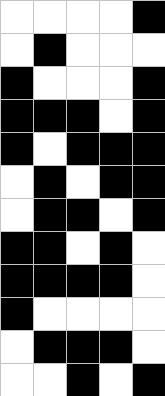[["white", "white", "white", "white", "black"], ["white", "black", "white", "white", "white"], ["black", "white", "white", "white", "black"], ["black", "black", "black", "white", "black"], ["black", "white", "black", "black", "black"], ["white", "black", "white", "black", "black"], ["white", "black", "black", "white", "black"], ["black", "black", "white", "black", "white"], ["black", "black", "black", "black", "white"], ["black", "white", "white", "white", "white"], ["white", "black", "black", "black", "white"], ["white", "white", "black", "white", "black"]]